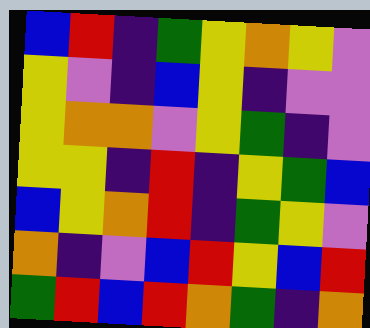[["blue", "red", "indigo", "green", "yellow", "orange", "yellow", "violet"], ["yellow", "violet", "indigo", "blue", "yellow", "indigo", "violet", "violet"], ["yellow", "orange", "orange", "violet", "yellow", "green", "indigo", "violet"], ["yellow", "yellow", "indigo", "red", "indigo", "yellow", "green", "blue"], ["blue", "yellow", "orange", "red", "indigo", "green", "yellow", "violet"], ["orange", "indigo", "violet", "blue", "red", "yellow", "blue", "red"], ["green", "red", "blue", "red", "orange", "green", "indigo", "orange"]]